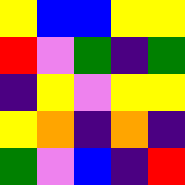[["yellow", "blue", "blue", "yellow", "yellow"], ["red", "violet", "green", "indigo", "green"], ["indigo", "yellow", "violet", "yellow", "yellow"], ["yellow", "orange", "indigo", "orange", "indigo"], ["green", "violet", "blue", "indigo", "red"]]